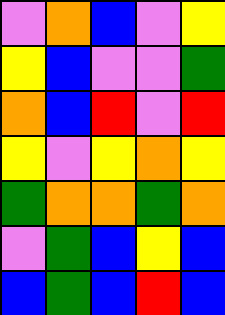[["violet", "orange", "blue", "violet", "yellow"], ["yellow", "blue", "violet", "violet", "green"], ["orange", "blue", "red", "violet", "red"], ["yellow", "violet", "yellow", "orange", "yellow"], ["green", "orange", "orange", "green", "orange"], ["violet", "green", "blue", "yellow", "blue"], ["blue", "green", "blue", "red", "blue"]]